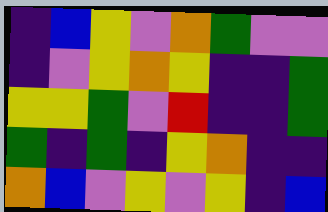[["indigo", "blue", "yellow", "violet", "orange", "green", "violet", "violet"], ["indigo", "violet", "yellow", "orange", "yellow", "indigo", "indigo", "green"], ["yellow", "yellow", "green", "violet", "red", "indigo", "indigo", "green"], ["green", "indigo", "green", "indigo", "yellow", "orange", "indigo", "indigo"], ["orange", "blue", "violet", "yellow", "violet", "yellow", "indigo", "blue"]]